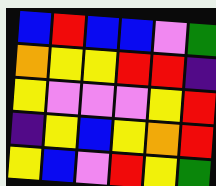[["blue", "red", "blue", "blue", "violet", "green"], ["orange", "yellow", "yellow", "red", "red", "indigo"], ["yellow", "violet", "violet", "violet", "yellow", "red"], ["indigo", "yellow", "blue", "yellow", "orange", "red"], ["yellow", "blue", "violet", "red", "yellow", "green"]]